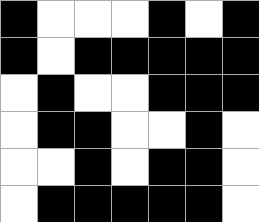[["black", "white", "white", "white", "black", "white", "black"], ["black", "white", "black", "black", "black", "black", "black"], ["white", "black", "white", "white", "black", "black", "black"], ["white", "black", "black", "white", "white", "black", "white"], ["white", "white", "black", "white", "black", "black", "white"], ["white", "black", "black", "black", "black", "black", "white"]]